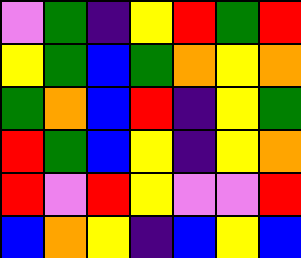[["violet", "green", "indigo", "yellow", "red", "green", "red"], ["yellow", "green", "blue", "green", "orange", "yellow", "orange"], ["green", "orange", "blue", "red", "indigo", "yellow", "green"], ["red", "green", "blue", "yellow", "indigo", "yellow", "orange"], ["red", "violet", "red", "yellow", "violet", "violet", "red"], ["blue", "orange", "yellow", "indigo", "blue", "yellow", "blue"]]